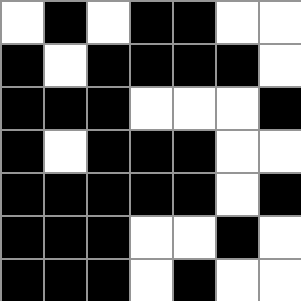[["white", "black", "white", "black", "black", "white", "white"], ["black", "white", "black", "black", "black", "black", "white"], ["black", "black", "black", "white", "white", "white", "black"], ["black", "white", "black", "black", "black", "white", "white"], ["black", "black", "black", "black", "black", "white", "black"], ["black", "black", "black", "white", "white", "black", "white"], ["black", "black", "black", "white", "black", "white", "white"]]